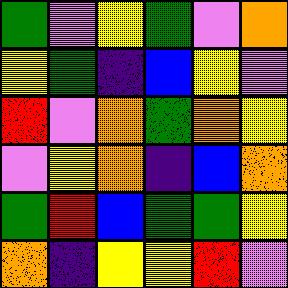[["green", "violet", "yellow", "green", "violet", "orange"], ["yellow", "green", "indigo", "blue", "yellow", "violet"], ["red", "violet", "orange", "green", "orange", "yellow"], ["violet", "yellow", "orange", "indigo", "blue", "orange"], ["green", "red", "blue", "green", "green", "yellow"], ["orange", "indigo", "yellow", "yellow", "red", "violet"]]